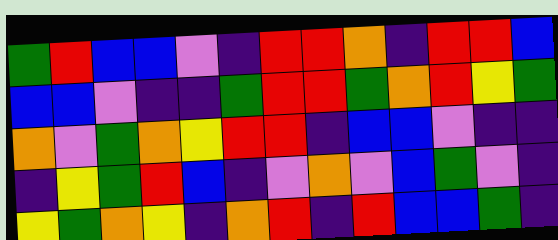[["green", "red", "blue", "blue", "violet", "indigo", "red", "red", "orange", "indigo", "red", "red", "blue"], ["blue", "blue", "violet", "indigo", "indigo", "green", "red", "red", "green", "orange", "red", "yellow", "green"], ["orange", "violet", "green", "orange", "yellow", "red", "red", "indigo", "blue", "blue", "violet", "indigo", "indigo"], ["indigo", "yellow", "green", "red", "blue", "indigo", "violet", "orange", "violet", "blue", "green", "violet", "indigo"], ["yellow", "green", "orange", "yellow", "indigo", "orange", "red", "indigo", "red", "blue", "blue", "green", "indigo"]]